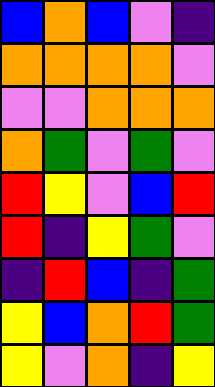[["blue", "orange", "blue", "violet", "indigo"], ["orange", "orange", "orange", "orange", "violet"], ["violet", "violet", "orange", "orange", "orange"], ["orange", "green", "violet", "green", "violet"], ["red", "yellow", "violet", "blue", "red"], ["red", "indigo", "yellow", "green", "violet"], ["indigo", "red", "blue", "indigo", "green"], ["yellow", "blue", "orange", "red", "green"], ["yellow", "violet", "orange", "indigo", "yellow"]]